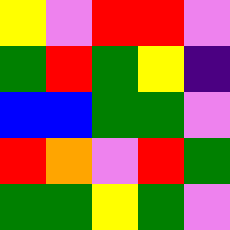[["yellow", "violet", "red", "red", "violet"], ["green", "red", "green", "yellow", "indigo"], ["blue", "blue", "green", "green", "violet"], ["red", "orange", "violet", "red", "green"], ["green", "green", "yellow", "green", "violet"]]